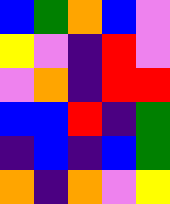[["blue", "green", "orange", "blue", "violet"], ["yellow", "violet", "indigo", "red", "violet"], ["violet", "orange", "indigo", "red", "red"], ["blue", "blue", "red", "indigo", "green"], ["indigo", "blue", "indigo", "blue", "green"], ["orange", "indigo", "orange", "violet", "yellow"]]